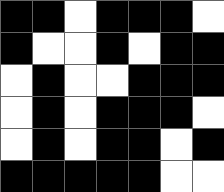[["black", "black", "white", "black", "black", "black", "white"], ["black", "white", "white", "black", "white", "black", "black"], ["white", "black", "white", "white", "black", "black", "black"], ["white", "black", "white", "black", "black", "black", "white"], ["white", "black", "white", "black", "black", "white", "black"], ["black", "black", "black", "black", "black", "white", "white"]]